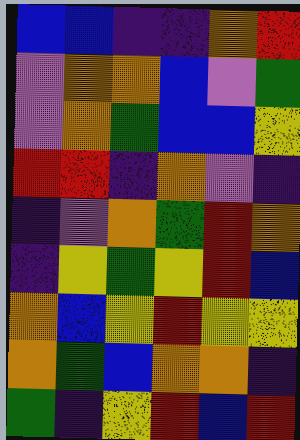[["blue", "blue", "indigo", "indigo", "orange", "red"], ["violet", "orange", "orange", "blue", "violet", "green"], ["violet", "orange", "green", "blue", "blue", "yellow"], ["red", "red", "indigo", "orange", "violet", "indigo"], ["indigo", "violet", "orange", "green", "red", "orange"], ["indigo", "yellow", "green", "yellow", "red", "blue"], ["orange", "blue", "yellow", "red", "yellow", "yellow"], ["orange", "green", "blue", "orange", "orange", "indigo"], ["green", "indigo", "yellow", "red", "blue", "red"]]